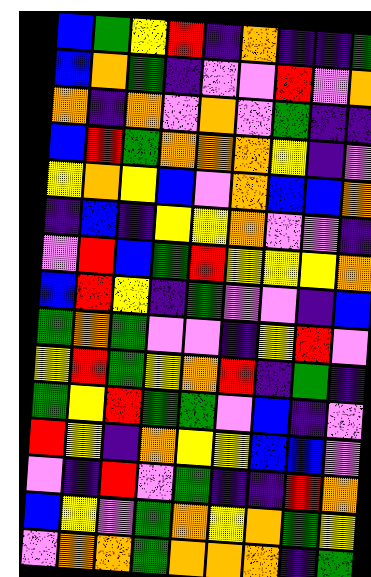[["blue", "green", "yellow", "red", "indigo", "orange", "indigo", "indigo", "green"], ["blue", "orange", "green", "indigo", "violet", "violet", "red", "violet", "orange"], ["orange", "indigo", "orange", "violet", "orange", "violet", "green", "indigo", "indigo"], ["blue", "red", "green", "orange", "orange", "orange", "yellow", "indigo", "violet"], ["yellow", "orange", "yellow", "blue", "violet", "orange", "blue", "blue", "orange"], ["indigo", "blue", "indigo", "yellow", "yellow", "orange", "violet", "violet", "indigo"], ["violet", "red", "blue", "green", "red", "yellow", "yellow", "yellow", "orange"], ["blue", "red", "yellow", "indigo", "green", "violet", "violet", "indigo", "blue"], ["green", "orange", "green", "violet", "violet", "indigo", "yellow", "red", "violet"], ["yellow", "red", "green", "yellow", "orange", "red", "indigo", "green", "indigo"], ["green", "yellow", "red", "green", "green", "violet", "blue", "indigo", "violet"], ["red", "yellow", "indigo", "orange", "yellow", "yellow", "blue", "blue", "violet"], ["violet", "indigo", "red", "violet", "green", "indigo", "indigo", "red", "orange"], ["blue", "yellow", "violet", "green", "orange", "yellow", "orange", "green", "yellow"], ["violet", "orange", "orange", "green", "orange", "orange", "orange", "indigo", "green"]]